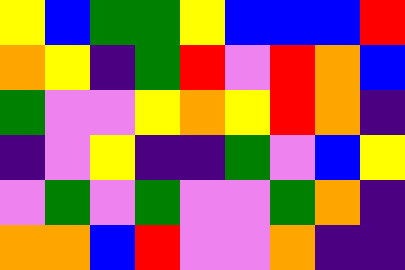[["yellow", "blue", "green", "green", "yellow", "blue", "blue", "blue", "red"], ["orange", "yellow", "indigo", "green", "red", "violet", "red", "orange", "blue"], ["green", "violet", "violet", "yellow", "orange", "yellow", "red", "orange", "indigo"], ["indigo", "violet", "yellow", "indigo", "indigo", "green", "violet", "blue", "yellow"], ["violet", "green", "violet", "green", "violet", "violet", "green", "orange", "indigo"], ["orange", "orange", "blue", "red", "violet", "violet", "orange", "indigo", "indigo"]]